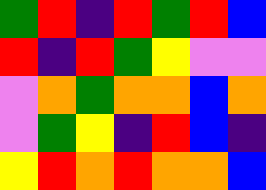[["green", "red", "indigo", "red", "green", "red", "blue"], ["red", "indigo", "red", "green", "yellow", "violet", "violet"], ["violet", "orange", "green", "orange", "orange", "blue", "orange"], ["violet", "green", "yellow", "indigo", "red", "blue", "indigo"], ["yellow", "red", "orange", "red", "orange", "orange", "blue"]]